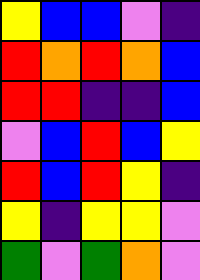[["yellow", "blue", "blue", "violet", "indigo"], ["red", "orange", "red", "orange", "blue"], ["red", "red", "indigo", "indigo", "blue"], ["violet", "blue", "red", "blue", "yellow"], ["red", "blue", "red", "yellow", "indigo"], ["yellow", "indigo", "yellow", "yellow", "violet"], ["green", "violet", "green", "orange", "violet"]]